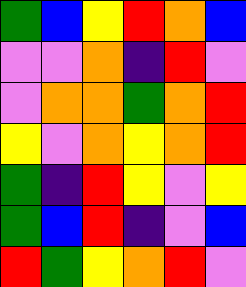[["green", "blue", "yellow", "red", "orange", "blue"], ["violet", "violet", "orange", "indigo", "red", "violet"], ["violet", "orange", "orange", "green", "orange", "red"], ["yellow", "violet", "orange", "yellow", "orange", "red"], ["green", "indigo", "red", "yellow", "violet", "yellow"], ["green", "blue", "red", "indigo", "violet", "blue"], ["red", "green", "yellow", "orange", "red", "violet"]]